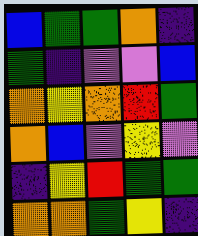[["blue", "green", "green", "orange", "indigo"], ["green", "indigo", "violet", "violet", "blue"], ["orange", "yellow", "orange", "red", "green"], ["orange", "blue", "violet", "yellow", "violet"], ["indigo", "yellow", "red", "green", "green"], ["orange", "orange", "green", "yellow", "indigo"]]